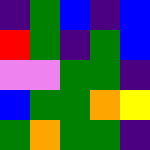[["indigo", "green", "blue", "indigo", "blue"], ["red", "green", "indigo", "green", "blue"], ["violet", "violet", "green", "green", "indigo"], ["blue", "green", "green", "orange", "yellow"], ["green", "orange", "green", "green", "indigo"]]